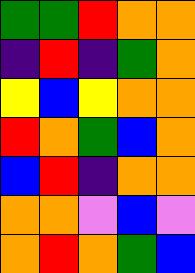[["green", "green", "red", "orange", "orange"], ["indigo", "red", "indigo", "green", "orange"], ["yellow", "blue", "yellow", "orange", "orange"], ["red", "orange", "green", "blue", "orange"], ["blue", "red", "indigo", "orange", "orange"], ["orange", "orange", "violet", "blue", "violet"], ["orange", "red", "orange", "green", "blue"]]